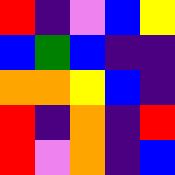[["red", "indigo", "violet", "blue", "yellow"], ["blue", "green", "blue", "indigo", "indigo"], ["orange", "orange", "yellow", "blue", "indigo"], ["red", "indigo", "orange", "indigo", "red"], ["red", "violet", "orange", "indigo", "blue"]]